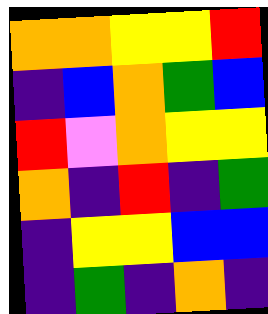[["orange", "orange", "yellow", "yellow", "red"], ["indigo", "blue", "orange", "green", "blue"], ["red", "violet", "orange", "yellow", "yellow"], ["orange", "indigo", "red", "indigo", "green"], ["indigo", "yellow", "yellow", "blue", "blue"], ["indigo", "green", "indigo", "orange", "indigo"]]